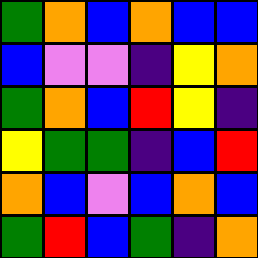[["green", "orange", "blue", "orange", "blue", "blue"], ["blue", "violet", "violet", "indigo", "yellow", "orange"], ["green", "orange", "blue", "red", "yellow", "indigo"], ["yellow", "green", "green", "indigo", "blue", "red"], ["orange", "blue", "violet", "blue", "orange", "blue"], ["green", "red", "blue", "green", "indigo", "orange"]]